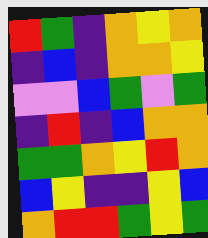[["red", "green", "indigo", "orange", "yellow", "orange"], ["indigo", "blue", "indigo", "orange", "orange", "yellow"], ["violet", "violet", "blue", "green", "violet", "green"], ["indigo", "red", "indigo", "blue", "orange", "orange"], ["green", "green", "orange", "yellow", "red", "orange"], ["blue", "yellow", "indigo", "indigo", "yellow", "blue"], ["orange", "red", "red", "green", "yellow", "green"]]